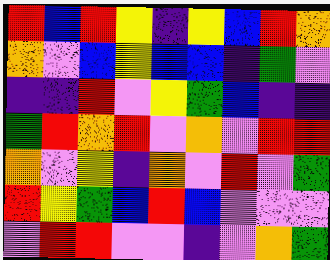[["red", "blue", "red", "yellow", "indigo", "yellow", "blue", "red", "orange"], ["orange", "violet", "blue", "yellow", "blue", "blue", "indigo", "green", "violet"], ["indigo", "indigo", "red", "violet", "yellow", "green", "blue", "indigo", "indigo"], ["green", "red", "orange", "red", "violet", "orange", "violet", "red", "red"], ["orange", "violet", "yellow", "indigo", "orange", "violet", "red", "violet", "green"], ["red", "yellow", "green", "blue", "red", "blue", "violet", "violet", "violet"], ["violet", "red", "red", "violet", "violet", "indigo", "violet", "orange", "green"]]